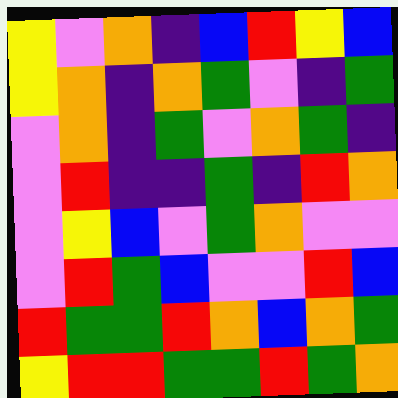[["yellow", "violet", "orange", "indigo", "blue", "red", "yellow", "blue"], ["yellow", "orange", "indigo", "orange", "green", "violet", "indigo", "green"], ["violet", "orange", "indigo", "green", "violet", "orange", "green", "indigo"], ["violet", "red", "indigo", "indigo", "green", "indigo", "red", "orange"], ["violet", "yellow", "blue", "violet", "green", "orange", "violet", "violet"], ["violet", "red", "green", "blue", "violet", "violet", "red", "blue"], ["red", "green", "green", "red", "orange", "blue", "orange", "green"], ["yellow", "red", "red", "green", "green", "red", "green", "orange"]]